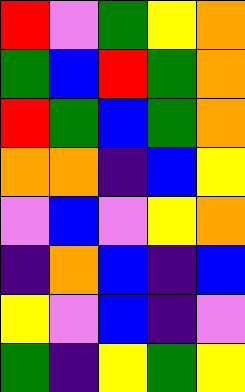[["red", "violet", "green", "yellow", "orange"], ["green", "blue", "red", "green", "orange"], ["red", "green", "blue", "green", "orange"], ["orange", "orange", "indigo", "blue", "yellow"], ["violet", "blue", "violet", "yellow", "orange"], ["indigo", "orange", "blue", "indigo", "blue"], ["yellow", "violet", "blue", "indigo", "violet"], ["green", "indigo", "yellow", "green", "yellow"]]